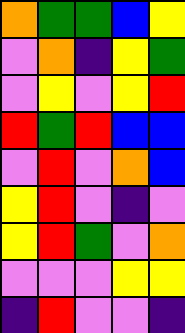[["orange", "green", "green", "blue", "yellow"], ["violet", "orange", "indigo", "yellow", "green"], ["violet", "yellow", "violet", "yellow", "red"], ["red", "green", "red", "blue", "blue"], ["violet", "red", "violet", "orange", "blue"], ["yellow", "red", "violet", "indigo", "violet"], ["yellow", "red", "green", "violet", "orange"], ["violet", "violet", "violet", "yellow", "yellow"], ["indigo", "red", "violet", "violet", "indigo"]]